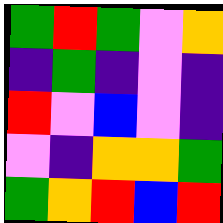[["green", "red", "green", "violet", "orange"], ["indigo", "green", "indigo", "violet", "indigo"], ["red", "violet", "blue", "violet", "indigo"], ["violet", "indigo", "orange", "orange", "green"], ["green", "orange", "red", "blue", "red"]]